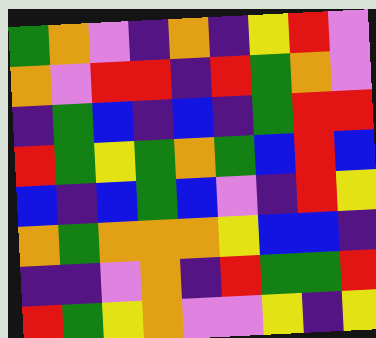[["green", "orange", "violet", "indigo", "orange", "indigo", "yellow", "red", "violet"], ["orange", "violet", "red", "red", "indigo", "red", "green", "orange", "violet"], ["indigo", "green", "blue", "indigo", "blue", "indigo", "green", "red", "red"], ["red", "green", "yellow", "green", "orange", "green", "blue", "red", "blue"], ["blue", "indigo", "blue", "green", "blue", "violet", "indigo", "red", "yellow"], ["orange", "green", "orange", "orange", "orange", "yellow", "blue", "blue", "indigo"], ["indigo", "indigo", "violet", "orange", "indigo", "red", "green", "green", "red"], ["red", "green", "yellow", "orange", "violet", "violet", "yellow", "indigo", "yellow"]]